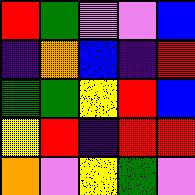[["red", "green", "violet", "violet", "blue"], ["indigo", "orange", "blue", "indigo", "red"], ["green", "green", "yellow", "red", "blue"], ["yellow", "red", "indigo", "red", "red"], ["orange", "violet", "yellow", "green", "violet"]]